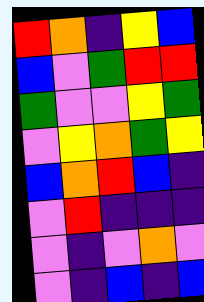[["red", "orange", "indigo", "yellow", "blue"], ["blue", "violet", "green", "red", "red"], ["green", "violet", "violet", "yellow", "green"], ["violet", "yellow", "orange", "green", "yellow"], ["blue", "orange", "red", "blue", "indigo"], ["violet", "red", "indigo", "indigo", "indigo"], ["violet", "indigo", "violet", "orange", "violet"], ["violet", "indigo", "blue", "indigo", "blue"]]